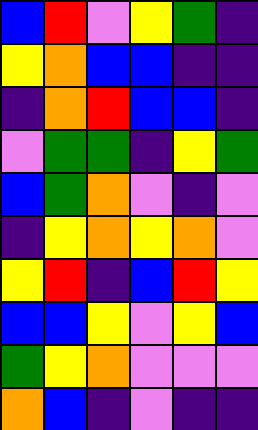[["blue", "red", "violet", "yellow", "green", "indigo"], ["yellow", "orange", "blue", "blue", "indigo", "indigo"], ["indigo", "orange", "red", "blue", "blue", "indigo"], ["violet", "green", "green", "indigo", "yellow", "green"], ["blue", "green", "orange", "violet", "indigo", "violet"], ["indigo", "yellow", "orange", "yellow", "orange", "violet"], ["yellow", "red", "indigo", "blue", "red", "yellow"], ["blue", "blue", "yellow", "violet", "yellow", "blue"], ["green", "yellow", "orange", "violet", "violet", "violet"], ["orange", "blue", "indigo", "violet", "indigo", "indigo"]]